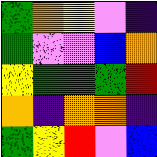[["green", "orange", "yellow", "violet", "indigo"], ["green", "violet", "violet", "blue", "orange"], ["yellow", "green", "green", "green", "red"], ["orange", "indigo", "orange", "orange", "indigo"], ["green", "yellow", "red", "violet", "blue"]]